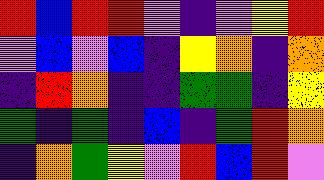[["red", "blue", "red", "red", "violet", "indigo", "violet", "yellow", "red"], ["violet", "blue", "violet", "blue", "indigo", "yellow", "orange", "indigo", "orange"], ["indigo", "red", "orange", "indigo", "indigo", "green", "green", "indigo", "yellow"], ["green", "indigo", "green", "indigo", "blue", "indigo", "green", "red", "orange"], ["indigo", "orange", "green", "yellow", "violet", "red", "blue", "red", "violet"]]